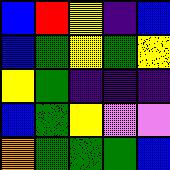[["blue", "red", "yellow", "indigo", "blue"], ["blue", "green", "yellow", "green", "yellow"], ["yellow", "green", "indigo", "indigo", "indigo"], ["blue", "green", "yellow", "violet", "violet"], ["orange", "green", "green", "green", "blue"]]